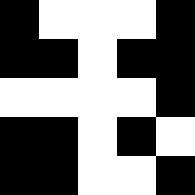[["black", "white", "white", "white", "black"], ["black", "black", "white", "black", "black"], ["white", "white", "white", "white", "black"], ["black", "black", "white", "black", "white"], ["black", "black", "white", "white", "black"]]